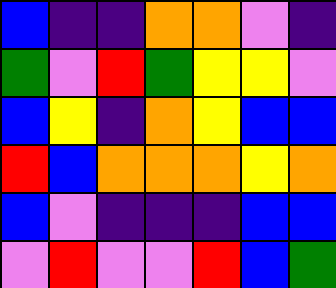[["blue", "indigo", "indigo", "orange", "orange", "violet", "indigo"], ["green", "violet", "red", "green", "yellow", "yellow", "violet"], ["blue", "yellow", "indigo", "orange", "yellow", "blue", "blue"], ["red", "blue", "orange", "orange", "orange", "yellow", "orange"], ["blue", "violet", "indigo", "indigo", "indigo", "blue", "blue"], ["violet", "red", "violet", "violet", "red", "blue", "green"]]